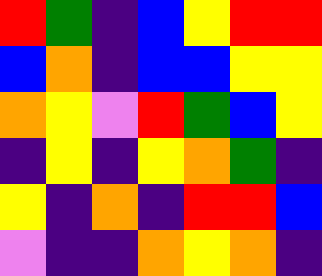[["red", "green", "indigo", "blue", "yellow", "red", "red"], ["blue", "orange", "indigo", "blue", "blue", "yellow", "yellow"], ["orange", "yellow", "violet", "red", "green", "blue", "yellow"], ["indigo", "yellow", "indigo", "yellow", "orange", "green", "indigo"], ["yellow", "indigo", "orange", "indigo", "red", "red", "blue"], ["violet", "indigo", "indigo", "orange", "yellow", "orange", "indigo"]]